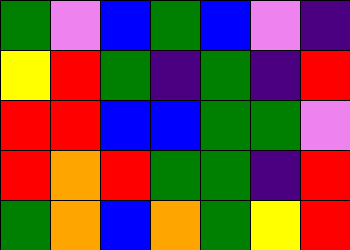[["green", "violet", "blue", "green", "blue", "violet", "indigo"], ["yellow", "red", "green", "indigo", "green", "indigo", "red"], ["red", "red", "blue", "blue", "green", "green", "violet"], ["red", "orange", "red", "green", "green", "indigo", "red"], ["green", "orange", "blue", "orange", "green", "yellow", "red"]]